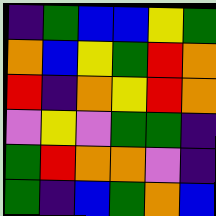[["indigo", "green", "blue", "blue", "yellow", "green"], ["orange", "blue", "yellow", "green", "red", "orange"], ["red", "indigo", "orange", "yellow", "red", "orange"], ["violet", "yellow", "violet", "green", "green", "indigo"], ["green", "red", "orange", "orange", "violet", "indigo"], ["green", "indigo", "blue", "green", "orange", "blue"]]